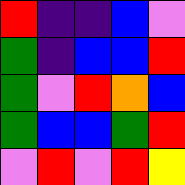[["red", "indigo", "indigo", "blue", "violet"], ["green", "indigo", "blue", "blue", "red"], ["green", "violet", "red", "orange", "blue"], ["green", "blue", "blue", "green", "red"], ["violet", "red", "violet", "red", "yellow"]]